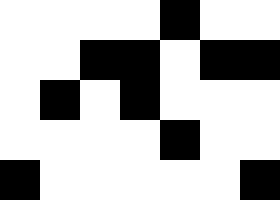[["white", "white", "white", "white", "black", "white", "white"], ["white", "white", "black", "black", "white", "black", "black"], ["white", "black", "white", "black", "white", "white", "white"], ["white", "white", "white", "white", "black", "white", "white"], ["black", "white", "white", "white", "white", "white", "black"]]